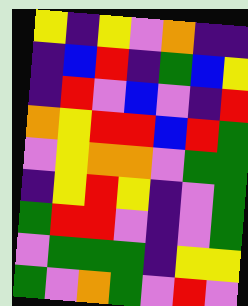[["yellow", "indigo", "yellow", "violet", "orange", "indigo", "indigo"], ["indigo", "blue", "red", "indigo", "green", "blue", "yellow"], ["indigo", "red", "violet", "blue", "violet", "indigo", "red"], ["orange", "yellow", "red", "red", "blue", "red", "green"], ["violet", "yellow", "orange", "orange", "violet", "green", "green"], ["indigo", "yellow", "red", "yellow", "indigo", "violet", "green"], ["green", "red", "red", "violet", "indigo", "violet", "green"], ["violet", "green", "green", "green", "indigo", "yellow", "yellow"], ["green", "violet", "orange", "green", "violet", "red", "violet"]]